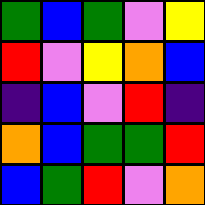[["green", "blue", "green", "violet", "yellow"], ["red", "violet", "yellow", "orange", "blue"], ["indigo", "blue", "violet", "red", "indigo"], ["orange", "blue", "green", "green", "red"], ["blue", "green", "red", "violet", "orange"]]